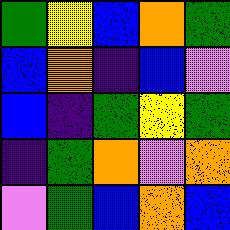[["green", "yellow", "blue", "orange", "green"], ["blue", "orange", "indigo", "blue", "violet"], ["blue", "indigo", "green", "yellow", "green"], ["indigo", "green", "orange", "violet", "orange"], ["violet", "green", "blue", "orange", "blue"]]